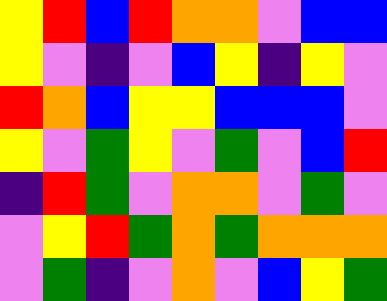[["yellow", "red", "blue", "red", "orange", "orange", "violet", "blue", "blue"], ["yellow", "violet", "indigo", "violet", "blue", "yellow", "indigo", "yellow", "violet"], ["red", "orange", "blue", "yellow", "yellow", "blue", "blue", "blue", "violet"], ["yellow", "violet", "green", "yellow", "violet", "green", "violet", "blue", "red"], ["indigo", "red", "green", "violet", "orange", "orange", "violet", "green", "violet"], ["violet", "yellow", "red", "green", "orange", "green", "orange", "orange", "orange"], ["violet", "green", "indigo", "violet", "orange", "violet", "blue", "yellow", "green"]]